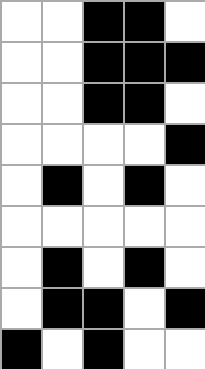[["white", "white", "black", "black", "white"], ["white", "white", "black", "black", "black"], ["white", "white", "black", "black", "white"], ["white", "white", "white", "white", "black"], ["white", "black", "white", "black", "white"], ["white", "white", "white", "white", "white"], ["white", "black", "white", "black", "white"], ["white", "black", "black", "white", "black"], ["black", "white", "black", "white", "white"]]